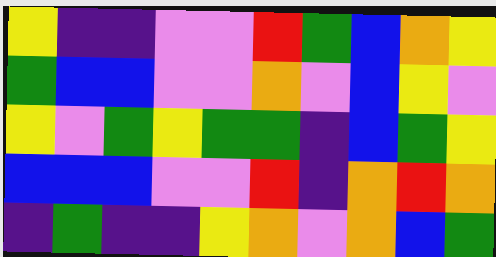[["yellow", "indigo", "indigo", "violet", "violet", "red", "green", "blue", "orange", "yellow"], ["green", "blue", "blue", "violet", "violet", "orange", "violet", "blue", "yellow", "violet"], ["yellow", "violet", "green", "yellow", "green", "green", "indigo", "blue", "green", "yellow"], ["blue", "blue", "blue", "violet", "violet", "red", "indigo", "orange", "red", "orange"], ["indigo", "green", "indigo", "indigo", "yellow", "orange", "violet", "orange", "blue", "green"]]